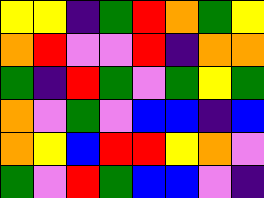[["yellow", "yellow", "indigo", "green", "red", "orange", "green", "yellow"], ["orange", "red", "violet", "violet", "red", "indigo", "orange", "orange"], ["green", "indigo", "red", "green", "violet", "green", "yellow", "green"], ["orange", "violet", "green", "violet", "blue", "blue", "indigo", "blue"], ["orange", "yellow", "blue", "red", "red", "yellow", "orange", "violet"], ["green", "violet", "red", "green", "blue", "blue", "violet", "indigo"]]